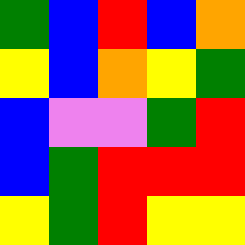[["green", "blue", "red", "blue", "orange"], ["yellow", "blue", "orange", "yellow", "green"], ["blue", "violet", "violet", "green", "red"], ["blue", "green", "red", "red", "red"], ["yellow", "green", "red", "yellow", "yellow"]]